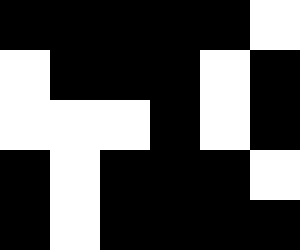[["black", "black", "black", "black", "black", "white"], ["white", "black", "black", "black", "white", "black"], ["white", "white", "white", "black", "white", "black"], ["black", "white", "black", "black", "black", "white"], ["black", "white", "black", "black", "black", "black"]]